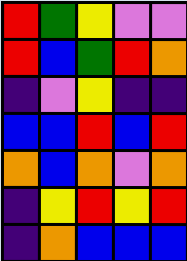[["red", "green", "yellow", "violet", "violet"], ["red", "blue", "green", "red", "orange"], ["indigo", "violet", "yellow", "indigo", "indigo"], ["blue", "blue", "red", "blue", "red"], ["orange", "blue", "orange", "violet", "orange"], ["indigo", "yellow", "red", "yellow", "red"], ["indigo", "orange", "blue", "blue", "blue"]]